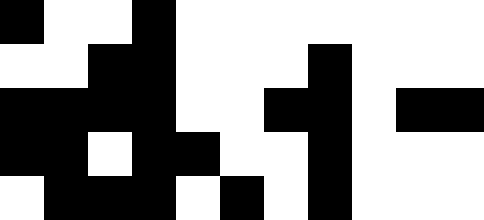[["black", "white", "white", "black", "white", "white", "white", "white", "white", "white", "white"], ["white", "white", "black", "black", "white", "white", "white", "black", "white", "white", "white"], ["black", "black", "black", "black", "white", "white", "black", "black", "white", "black", "black"], ["black", "black", "white", "black", "black", "white", "white", "black", "white", "white", "white"], ["white", "black", "black", "black", "white", "black", "white", "black", "white", "white", "white"]]